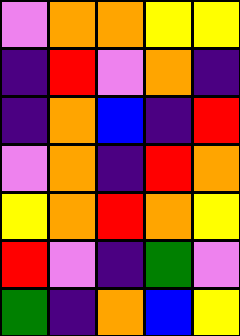[["violet", "orange", "orange", "yellow", "yellow"], ["indigo", "red", "violet", "orange", "indigo"], ["indigo", "orange", "blue", "indigo", "red"], ["violet", "orange", "indigo", "red", "orange"], ["yellow", "orange", "red", "orange", "yellow"], ["red", "violet", "indigo", "green", "violet"], ["green", "indigo", "orange", "blue", "yellow"]]